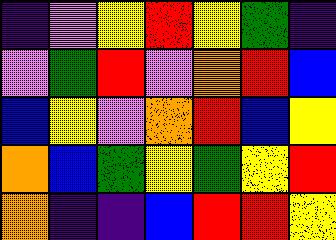[["indigo", "violet", "yellow", "red", "yellow", "green", "indigo"], ["violet", "green", "red", "violet", "orange", "red", "blue"], ["blue", "yellow", "violet", "orange", "red", "blue", "yellow"], ["orange", "blue", "green", "yellow", "green", "yellow", "red"], ["orange", "indigo", "indigo", "blue", "red", "red", "yellow"]]